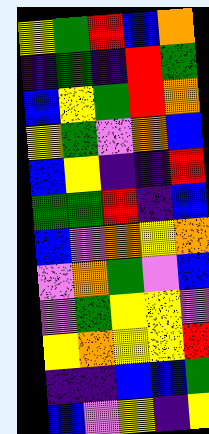[["yellow", "green", "red", "blue", "orange"], ["indigo", "green", "indigo", "red", "green"], ["blue", "yellow", "green", "red", "orange"], ["yellow", "green", "violet", "orange", "blue"], ["blue", "yellow", "indigo", "indigo", "red"], ["green", "green", "red", "indigo", "blue"], ["blue", "violet", "orange", "yellow", "orange"], ["violet", "orange", "green", "violet", "blue"], ["violet", "green", "yellow", "yellow", "violet"], ["yellow", "orange", "yellow", "yellow", "red"], ["indigo", "indigo", "blue", "blue", "green"], ["blue", "violet", "yellow", "indigo", "yellow"]]